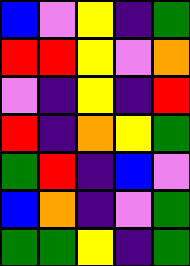[["blue", "violet", "yellow", "indigo", "green"], ["red", "red", "yellow", "violet", "orange"], ["violet", "indigo", "yellow", "indigo", "red"], ["red", "indigo", "orange", "yellow", "green"], ["green", "red", "indigo", "blue", "violet"], ["blue", "orange", "indigo", "violet", "green"], ["green", "green", "yellow", "indigo", "green"]]